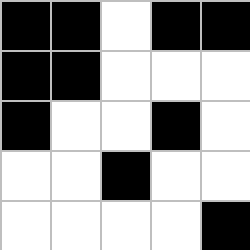[["black", "black", "white", "black", "black"], ["black", "black", "white", "white", "white"], ["black", "white", "white", "black", "white"], ["white", "white", "black", "white", "white"], ["white", "white", "white", "white", "black"]]